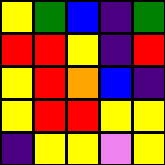[["yellow", "green", "blue", "indigo", "green"], ["red", "red", "yellow", "indigo", "red"], ["yellow", "red", "orange", "blue", "indigo"], ["yellow", "red", "red", "yellow", "yellow"], ["indigo", "yellow", "yellow", "violet", "yellow"]]